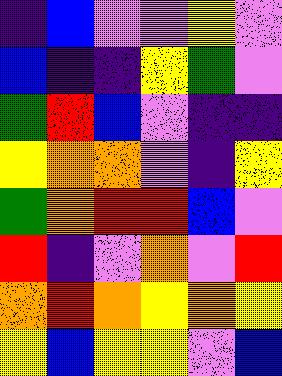[["indigo", "blue", "violet", "violet", "yellow", "violet"], ["blue", "indigo", "indigo", "yellow", "green", "violet"], ["green", "red", "blue", "violet", "indigo", "indigo"], ["yellow", "orange", "orange", "violet", "indigo", "yellow"], ["green", "orange", "red", "red", "blue", "violet"], ["red", "indigo", "violet", "orange", "violet", "red"], ["orange", "red", "orange", "yellow", "orange", "yellow"], ["yellow", "blue", "yellow", "yellow", "violet", "blue"]]